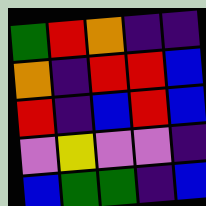[["green", "red", "orange", "indigo", "indigo"], ["orange", "indigo", "red", "red", "blue"], ["red", "indigo", "blue", "red", "blue"], ["violet", "yellow", "violet", "violet", "indigo"], ["blue", "green", "green", "indigo", "blue"]]